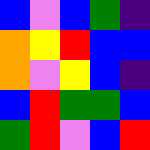[["blue", "violet", "blue", "green", "indigo"], ["orange", "yellow", "red", "blue", "blue"], ["orange", "violet", "yellow", "blue", "indigo"], ["blue", "red", "green", "green", "blue"], ["green", "red", "violet", "blue", "red"]]